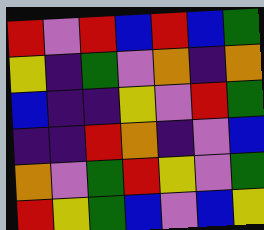[["red", "violet", "red", "blue", "red", "blue", "green"], ["yellow", "indigo", "green", "violet", "orange", "indigo", "orange"], ["blue", "indigo", "indigo", "yellow", "violet", "red", "green"], ["indigo", "indigo", "red", "orange", "indigo", "violet", "blue"], ["orange", "violet", "green", "red", "yellow", "violet", "green"], ["red", "yellow", "green", "blue", "violet", "blue", "yellow"]]